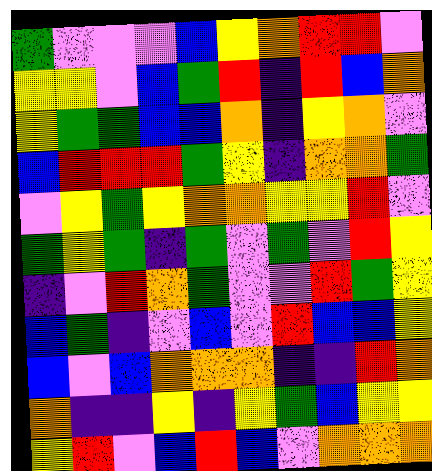[["green", "violet", "violet", "violet", "blue", "yellow", "orange", "red", "red", "violet"], ["yellow", "yellow", "violet", "blue", "green", "red", "indigo", "red", "blue", "orange"], ["yellow", "green", "green", "blue", "blue", "orange", "indigo", "yellow", "orange", "violet"], ["blue", "red", "red", "red", "green", "yellow", "indigo", "orange", "orange", "green"], ["violet", "yellow", "green", "yellow", "orange", "orange", "yellow", "yellow", "red", "violet"], ["green", "yellow", "green", "indigo", "green", "violet", "green", "violet", "red", "yellow"], ["indigo", "violet", "red", "orange", "green", "violet", "violet", "red", "green", "yellow"], ["blue", "green", "indigo", "violet", "blue", "violet", "red", "blue", "blue", "yellow"], ["blue", "violet", "blue", "orange", "orange", "orange", "indigo", "indigo", "red", "orange"], ["orange", "indigo", "indigo", "yellow", "indigo", "yellow", "green", "blue", "yellow", "yellow"], ["yellow", "red", "violet", "blue", "red", "blue", "violet", "orange", "orange", "orange"]]